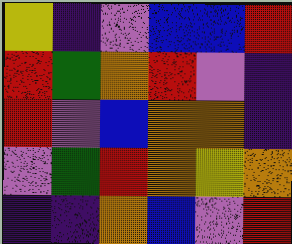[["yellow", "indigo", "violet", "blue", "blue", "red"], ["red", "green", "orange", "red", "violet", "indigo"], ["red", "violet", "blue", "orange", "orange", "indigo"], ["violet", "green", "red", "orange", "yellow", "orange"], ["indigo", "indigo", "orange", "blue", "violet", "red"]]